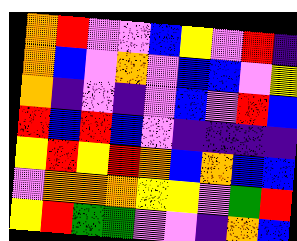[["orange", "red", "violet", "violet", "blue", "yellow", "violet", "red", "indigo"], ["orange", "blue", "violet", "orange", "violet", "blue", "blue", "violet", "yellow"], ["orange", "indigo", "violet", "indigo", "violet", "blue", "violet", "red", "blue"], ["red", "blue", "red", "blue", "violet", "indigo", "indigo", "indigo", "indigo"], ["yellow", "red", "yellow", "red", "orange", "blue", "orange", "blue", "blue"], ["violet", "orange", "orange", "orange", "yellow", "yellow", "violet", "green", "red"], ["yellow", "red", "green", "green", "violet", "violet", "indigo", "orange", "blue"]]